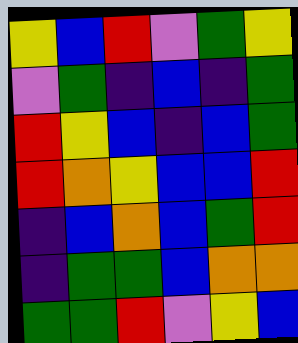[["yellow", "blue", "red", "violet", "green", "yellow"], ["violet", "green", "indigo", "blue", "indigo", "green"], ["red", "yellow", "blue", "indigo", "blue", "green"], ["red", "orange", "yellow", "blue", "blue", "red"], ["indigo", "blue", "orange", "blue", "green", "red"], ["indigo", "green", "green", "blue", "orange", "orange"], ["green", "green", "red", "violet", "yellow", "blue"]]